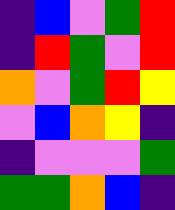[["indigo", "blue", "violet", "green", "red"], ["indigo", "red", "green", "violet", "red"], ["orange", "violet", "green", "red", "yellow"], ["violet", "blue", "orange", "yellow", "indigo"], ["indigo", "violet", "violet", "violet", "green"], ["green", "green", "orange", "blue", "indigo"]]